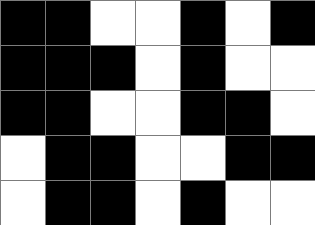[["black", "black", "white", "white", "black", "white", "black"], ["black", "black", "black", "white", "black", "white", "white"], ["black", "black", "white", "white", "black", "black", "white"], ["white", "black", "black", "white", "white", "black", "black"], ["white", "black", "black", "white", "black", "white", "white"]]